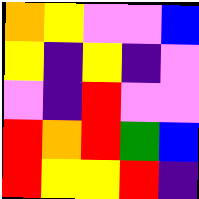[["orange", "yellow", "violet", "violet", "blue"], ["yellow", "indigo", "yellow", "indigo", "violet"], ["violet", "indigo", "red", "violet", "violet"], ["red", "orange", "red", "green", "blue"], ["red", "yellow", "yellow", "red", "indigo"]]